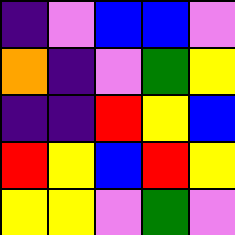[["indigo", "violet", "blue", "blue", "violet"], ["orange", "indigo", "violet", "green", "yellow"], ["indigo", "indigo", "red", "yellow", "blue"], ["red", "yellow", "blue", "red", "yellow"], ["yellow", "yellow", "violet", "green", "violet"]]